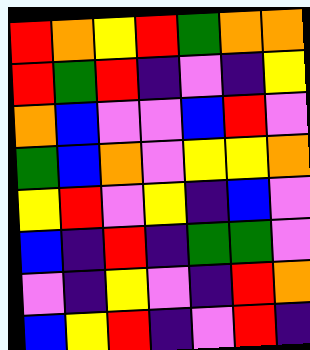[["red", "orange", "yellow", "red", "green", "orange", "orange"], ["red", "green", "red", "indigo", "violet", "indigo", "yellow"], ["orange", "blue", "violet", "violet", "blue", "red", "violet"], ["green", "blue", "orange", "violet", "yellow", "yellow", "orange"], ["yellow", "red", "violet", "yellow", "indigo", "blue", "violet"], ["blue", "indigo", "red", "indigo", "green", "green", "violet"], ["violet", "indigo", "yellow", "violet", "indigo", "red", "orange"], ["blue", "yellow", "red", "indigo", "violet", "red", "indigo"]]